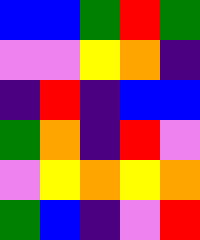[["blue", "blue", "green", "red", "green"], ["violet", "violet", "yellow", "orange", "indigo"], ["indigo", "red", "indigo", "blue", "blue"], ["green", "orange", "indigo", "red", "violet"], ["violet", "yellow", "orange", "yellow", "orange"], ["green", "blue", "indigo", "violet", "red"]]